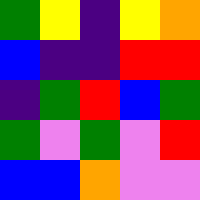[["green", "yellow", "indigo", "yellow", "orange"], ["blue", "indigo", "indigo", "red", "red"], ["indigo", "green", "red", "blue", "green"], ["green", "violet", "green", "violet", "red"], ["blue", "blue", "orange", "violet", "violet"]]